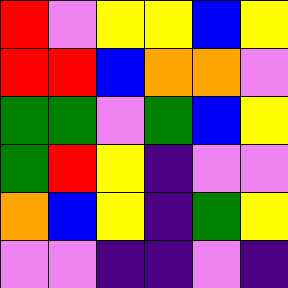[["red", "violet", "yellow", "yellow", "blue", "yellow"], ["red", "red", "blue", "orange", "orange", "violet"], ["green", "green", "violet", "green", "blue", "yellow"], ["green", "red", "yellow", "indigo", "violet", "violet"], ["orange", "blue", "yellow", "indigo", "green", "yellow"], ["violet", "violet", "indigo", "indigo", "violet", "indigo"]]